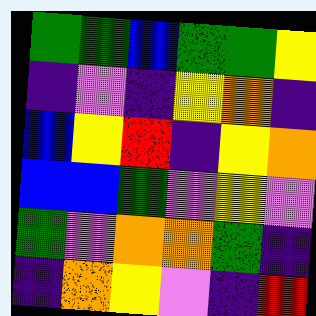[["green", "green", "blue", "green", "green", "yellow"], ["indigo", "violet", "indigo", "yellow", "orange", "indigo"], ["blue", "yellow", "red", "indigo", "yellow", "orange"], ["blue", "blue", "green", "violet", "yellow", "violet"], ["green", "violet", "orange", "orange", "green", "indigo"], ["indigo", "orange", "yellow", "violet", "indigo", "red"]]